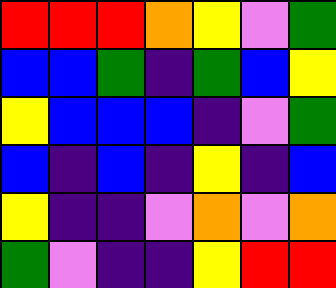[["red", "red", "red", "orange", "yellow", "violet", "green"], ["blue", "blue", "green", "indigo", "green", "blue", "yellow"], ["yellow", "blue", "blue", "blue", "indigo", "violet", "green"], ["blue", "indigo", "blue", "indigo", "yellow", "indigo", "blue"], ["yellow", "indigo", "indigo", "violet", "orange", "violet", "orange"], ["green", "violet", "indigo", "indigo", "yellow", "red", "red"]]